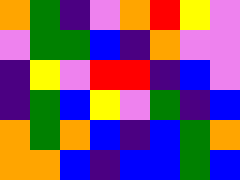[["orange", "green", "indigo", "violet", "orange", "red", "yellow", "violet"], ["violet", "green", "green", "blue", "indigo", "orange", "violet", "violet"], ["indigo", "yellow", "violet", "red", "red", "indigo", "blue", "violet"], ["indigo", "green", "blue", "yellow", "violet", "green", "indigo", "blue"], ["orange", "green", "orange", "blue", "indigo", "blue", "green", "orange"], ["orange", "orange", "blue", "indigo", "blue", "blue", "green", "blue"]]